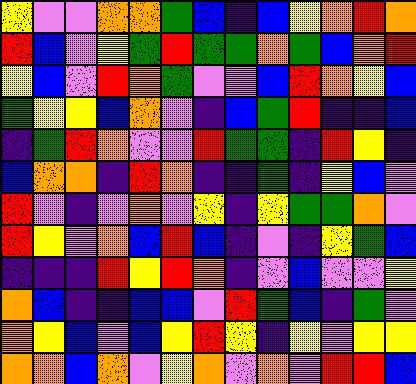[["yellow", "violet", "violet", "orange", "orange", "green", "blue", "indigo", "blue", "yellow", "orange", "red", "orange"], ["red", "blue", "violet", "yellow", "green", "red", "green", "green", "orange", "green", "blue", "orange", "red"], ["yellow", "blue", "violet", "red", "orange", "green", "violet", "violet", "blue", "red", "orange", "yellow", "blue"], ["green", "yellow", "yellow", "blue", "orange", "violet", "indigo", "blue", "green", "red", "indigo", "indigo", "blue"], ["indigo", "green", "red", "orange", "violet", "violet", "red", "green", "green", "indigo", "red", "yellow", "indigo"], ["blue", "orange", "orange", "indigo", "red", "orange", "indigo", "indigo", "green", "indigo", "yellow", "blue", "violet"], ["red", "violet", "indigo", "violet", "orange", "violet", "yellow", "indigo", "yellow", "green", "green", "orange", "violet"], ["red", "yellow", "violet", "orange", "blue", "red", "blue", "indigo", "violet", "indigo", "yellow", "green", "blue"], ["indigo", "indigo", "indigo", "red", "yellow", "red", "orange", "indigo", "violet", "blue", "violet", "violet", "yellow"], ["orange", "blue", "indigo", "indigo", "blue", "blue", "violet", "red", "green", "blue", "indigo", "green", "violet"], ["orange", "yellow", "blue", "violet", "blue", "yellow", "red", "yellow", "indigo", "yellow", "violet", "yellow", "yellow"], ["orange", "orange", "blue", "orange", "violet", "yellow", "orange", "violet", "orange", "violet", "red", "red", "blue"]]